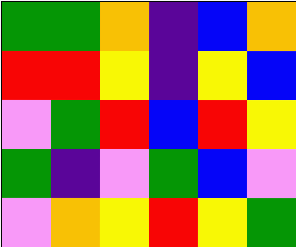[["green", "green", "orange", "indigo", "blue", "orange"], ["red", "red", "yellow", "indigo", "yellow", "blue"], ["violet", "green", "red", "blue", "red", "yellow"], ["green", "indigo", "violet", "green", "blue", "violet"], ["violet", "orange", "yellow", "red", "yellow", "green"]]